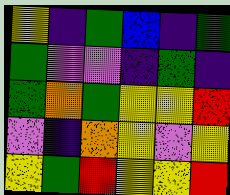[["yellow", "indigo", "green", "blue", "indigo", "green"], ["green", "violet", "violet", "indigo", "green", "indigo"], ["green", "orange", "green", "yellow", "yellow", "red"], ["violet", "indigo", "orange", "yellow", "violet", "yellow"], ["yellow", "green", "red", "yellow", "yellow", "red"]]